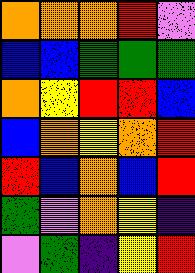[["orange", "orange", "orange", "red", "violet"], ["blue", "blue", "green", "green", "green"], ["orange", "yellow", "red", "red", "blue"], ["blue", "orange", "yellow", "orange", "red"], ["red", "blue", "orange", "blue", "red"], ["green", "violet", "orange", "yellow", "indigo"], ["violet", "green", "indigo", "yellow", "red"]]